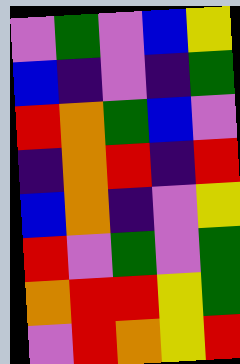[["violet", "green", "violet", "blue", "yellow"], ["blue", "indigo", "violet", "indigo", "green"], ["red", "orange", "green", "blue", "violet"], ["indigo", "orange", "red", "indigo", "red"], ["blue", "orange", "indigo", "violet", "yellow"], ["red", "violet", "green", "violet", "green"], ["orange", "red", "red", "yellow", "green"], ["violet", "red", "orange", "yellow", "red"]]